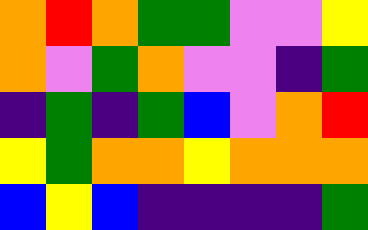[["orange", "red", "orange", "green", "green", "violet", "violet", "yellow"], ["orange", "violet", "green", "orange", "violet", "violet", "indigo", "green"], ["indigo", "green", "indigo", "green", "blue", "violet", "orange", "red"], ["yellow", "green", "orange", "orange", "yellow", "orange", "orange", "orange"], ["blue", "yellow", "blue", "indigo", "indigo", "indigo", "indigo", "green"]]